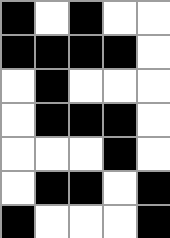[["black", "white", "black", "white", "white"], ["black", "black", "black", "black", "white"], ["white", "black", "white", "white", "white"], ["white", "black", "black", "black", "white"], ["white", "white", "white", "black", "white"], ["white", "black", "black", "white", "black"], ["black", "white", "white", "white", "black"]]